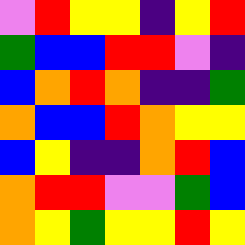[["violet", "red", "yellow", "yellow", "indigo", "yellow", "red"], ["green", "blue", "blue", "red", "red", "violet", "indigo"], ["blue", "orange", "red", "orange", "indigo", "indigo", "green"], ["orange", "blue", "blue", "red", "orange", "yellow", "yellow"], ["blue", "yellow", "indigo", "indigo", "orange", "red", "blue"], ["orange", "red", "red", "violet", "violet", "green", "blue"], ["orange", "yellow", "green", "yellow", "yellow", "red", "yellow"]]